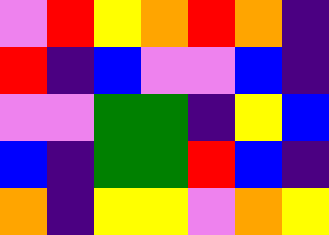[["violet", "red", "yellow", "orange", "red", "orange", "indigo"], ["red", "indigo", "blue", "violet", "violet", "blue", "indigo"], ["violet", "violet", "green", "green", "indigo", "yellow", "blue"], ["blue", "indigo", "green", "green", "red", "blue", "indigo"], ["orange", "indigo", "yellow", "yellow", "violet", "orange", "yellow"]]